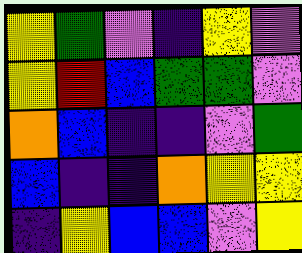[["yellow", "green", "violet", "indigo", "yellow", "violet"], ["yellow", "red", "blue", "green", "green", "violet"], ["orange", "blue", "indigo", "indigo", "violet", "green"], ["blue", "indigo", "indigo", "orange", "yellow", "yellow"], ["indigo", "yellow", "blue", "blue", "violet", "yellow"]]